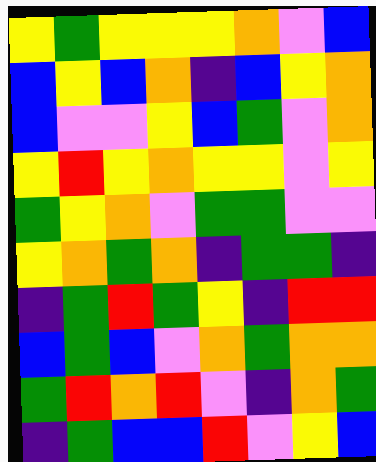[["yellow", "green", "yellow", "yellow", "yellow", "orange", "violet", "blue"], ["blue", "yellow", "blue", "orange", "indigo", "blue", "yellow", "orange"], ["blue", "violet", "violet", "yellow", "blue", "green", "violet", "orange"], ["yellow", "red", "yellow", "orange", "yellow", "yellow", "violet", "yellow"], ["green", "yellow", "orange", "violet", "green", "green", "violet", "violet"], ["yellow", "orange", "green", "orange", "indigo", "green", "green", "indigo"], ["indigo", "green", "red", "green", "yellow", "indigo", "red", "red"], ["blue", "green", "blue", "violet", "orange", "green", "orange", "orange"], ["green", "red", "orange", "red", "violet", "indigo", "orange", "green"], ["indigo", "green", "blue", "blue", "red", "violet", "yellow", "blue"]]